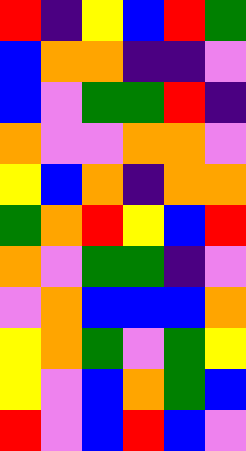[["red", "indigo", "yellow", "blue", "red", "green"], ["blue", "orange", "orange", "indigo", "indigo", "violet"], ["blue", "violet", "green", "green", "red", "indigo"], ["orange", "violet", "violet", "orange", "orange", "violet"], ["yellow", "blue", "orange", "indigo", "orange", "orange"], ["green", "orange", "red", "yellow", "blue", "red"], ["orange", "violet", "green", "green", "indigo", "violet"], ["violet", "orange", "blue", "blue", "blue", "orange"], ["yellow", "orange", "green", "violet", "green", "yellow"], ["yellow", "violet", "blue", "orange", "green", "blue"], ["red", "violet", "blue", "red", "blue", "violet"]]